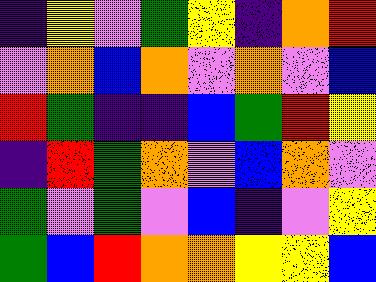[["indigo", "yellow", "violet", "green", "yellow", "indigo", "orange", "red"], ["violet", "orange", "blue", "orange", "violet", "orange", "violet", "blue"], ["red", "green", "indigo", "indigo", "blue", "green", "red", "yellow"], ["indigo", "red", "green", "orange", "violet", "blue", "orange", "violet"], ["green", "violet", "green", "violet", "blue", "indigo", "violet", "yellow"], ["green", "blue", "red", "orange", "orange", "yellow", "yellow", "blue"]]